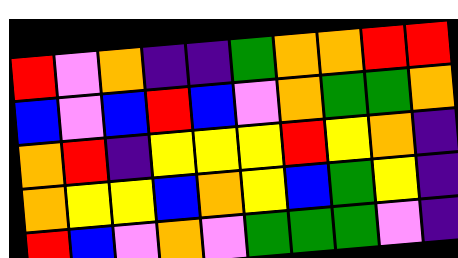[["red", "violet", "orange", "indigo", "indigo", "green", "orange", "orange", "red", "red"], ["blue", "violet", "blue", "red", "blue", "violet", "orange", "green", "green", "orange"], ["orange", "red", "indigo", "yellow", "yellow", "yellow", "red", "yellow", "orange", "indigo"], ["orange", "yellow", "yellow", "blue", "orange", "yellow", "blue", "green", "yellow", "indigo"], ["red", "blue", "violet", "orange", "violet", "green", "green", "green", "violet", "indigo"]]